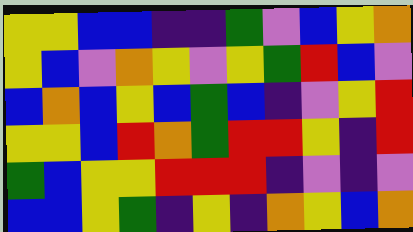[["yellow", "yellow", "blue", "blue", "indigo", "indigo", "green", "violet", "blue", "yellow", "orange"], ["yellow", "blue", "violet", "orange", "yellow", "violet", "yellow", "green", "red", "blue", "violet"], ["blue", "orange", "blue", "yellow", "blue", "green", "blue", "indigo", "violet", "yellow", "red"], ["yellow", "yellow", "blue", "red", "orange", "green", "red", "red", "yellow", "indigo", "red"], ["green", "blue", "yellow", "yellow", "red", "red", "red", "indigo", "violet", "indigo", "violet"], ["blue", "blue", "yellow", "green", "indigo", "yellow", "indigo", "orange", "yellow", "blue", "orange"]]